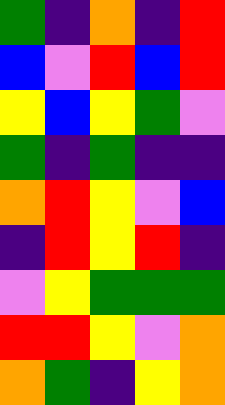[["green", "indigo", "orange", "indigo", "red"], ["blue", "violet", "red", "blue", "red"], ["yellow", "blue", "yellow", "green", "violet"], ["green", "indigo", "green", "indigo", "indigo"], ["orange", "red", "yellow", "violet", "blue"], ["indigo", "red", "yellow", "red", "indigo"], ["violet", "yellow", "green", "green", "green"], ["red", "red", "yellow", "violet", "orange"], ["orange", "green", "indigo", "yellow", "orange"]]